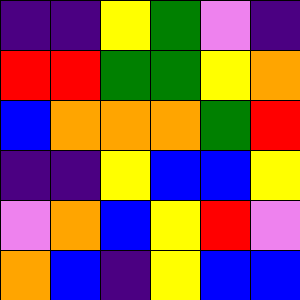[["indigo", "indigo", "yellow", "green", "violet", "indigo"], ["red", "red", "green", "green", "yellow", "orange"], ["blue", "orange", "orange", "orange", "green", "red"], ["indigo", "indigo", "yellow", "blue", "blue", "yellow"], ["violet", "orange", "blue", "yellow", "red", "violet"], ["orange", "blue", "indigo", "yellow", "blue", "blue"]]